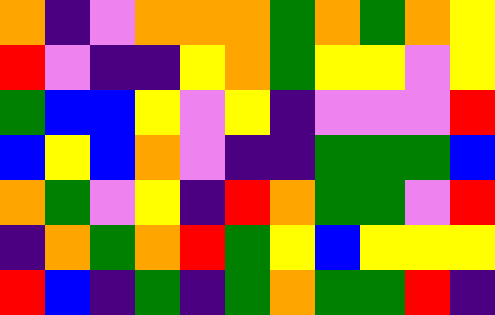[["orange", "indigo", "violet", "orange", "orange", "orange", "green", "orange", "green", "orange", "yellow"], ["red", "violet", "indigo", "indigo", "yellow", "orange", "green", "yellow", "yellow", "violet", "yellow"], ["green", "blue", "blue", "yellow", "violet", "yellow", "indigo", "violet", "violet", "violet", "red"], ["blue", "yellow", "blue", "orange", "violet", "indigo", "indigo", "green", "green", "green", "blue"], ["orange", "green", "violet", "yellow", "indigo", "red", "orange", "green", "green", "violet", "red"], ["indigo", "orange", "green", "orange", "red", "green", "yellow", "blue", "yellow", "yellow", "yellow"], ["red", "blue", "indigo", "green", "indigo", "green", "orange", "green", "green", "red", "indigo"]]